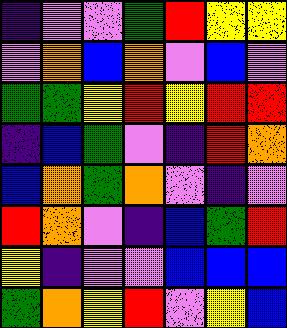[["indigo", "violet", "violet", "green", "red", "yellow", "yellow"], ["violet", "orange", "blue", "orange", "violet", "blue", "violet"], ["green", "green", "yellow", "red", "yellow", "red", "red"], ["indigo", "blue", "green", "violet", "indigo", "red", "orange"], ["blue", "orange", "green", "orange", "violet", "indigo", "violet"], ["red", "orange", "violet", "indigo", "blue", "green", "red"], ["yellow", "indigo", "violet", "violet", "blue", "blue", "blue"], ["green", "orange", "yellow", "red", "violet", "yellow", "blue"]]